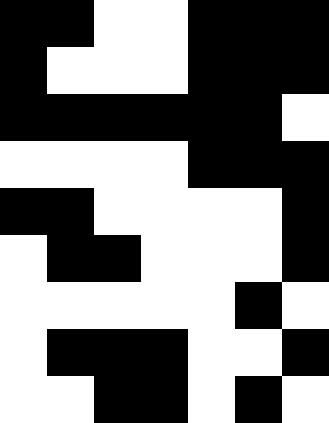[["black", "black", "white", "white", "black", "black", "black"], ["black", "white", "white", "white", "black", "black", "black"], ["black", "black", "black", "black", "black", "black", "white"], ["white", "white", "white", "white", "black", "black", "black"], ["black", "black", "white", "white", "white", "white", "black"], ["white", "black", "black", "white", "white", "white", "black"], ["white", "white", "white", "white", "white", "black", "white"], ["white", "black", "black", "black", "white", "white", "black"], ["white", "white", "black", "black", "white", "black", "white"]]